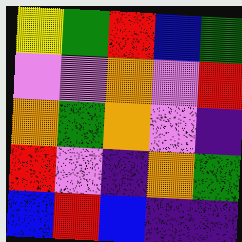[["yellow", "green", "red", "blue", "green"], ["violet", "violet", "orange", "violet", "red"], ["orange", "green", "orange", "violet", "indigo"], ["red", "violet", "indigo", "orange", "green"], ["blue", "red", "blue", "indigo", "indigo"]]